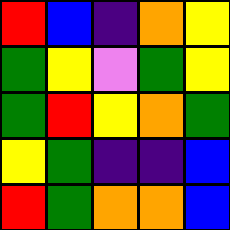[["red", "blue", "indigo", "orange", "yellow"], ["green", "yellow", "violet", "green", "yellow"], ["green", "red", "yellow", "orange", "green"], ["yellow", "green", "indigo", "indigo", "blue"], ["red", "green", "orange", "orange", "blue"]]